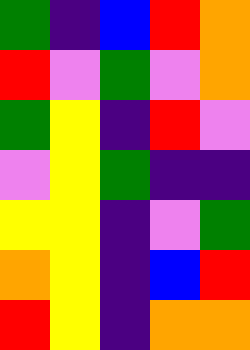[["green", "indigo", "blue", "red", "orange"], ["red", "violet", "green", "violet", "orange"], ["green", "yellow", "indigo", "red", "violet"], ["violet", "yellow", "green", "indigo", "indigo"], ["yellow", "yellow", "indigo", "violet", "green"], ["orange", "yellow", "indigo", "blue", "red"], ["red", "yellow", "indigo", "orange", "orange"]]